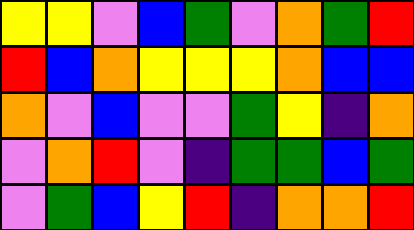[["yellow", "yellow", "violet", "blue", "green", "violet", "orange", "green", "red"], ["red", "blue", "orange", "yellow", "yellow", "yellow", "orange", "blue", "blue"], ["orange", "violet", "blue", "violet", "violet", "green", "yellow", "indigo", "orange"], ["violet", "orange", "red", "violet", "indigo", "green", "green", "blue", "green"], ["violet", "green", "blue", "yellow", "red", "indigo", "orange", "orange", "red"]]